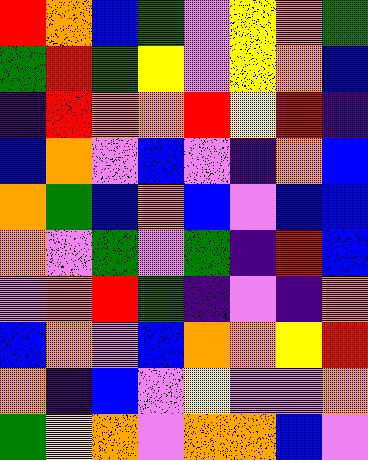[["red", "orange", "blue", "green", "violet", "yellow", "orange", "green"], ["green", "red", "green", "yellow", "violet", "yellow", "orange", "blue"], ["indigo", "red", "orange", "orange", "red", "yellow", "red", "indigo"], ["blue", "orange", "violet", "blue", "violet", "indigo", "orange", "blue"], ["orange", "green", "blue", "orange", "blue", "violet", "blue", "blue"], ["orange", "violet", "green", "violet", "green", "indigo", "red", "blue"], ["violet", "orange", "red", "green", "indigo", "violet", "indigo", "orange"], ["blue", "orange", "violet", "blue", "orange", "orange", "yellow", "red"], ["orange", "indigo", "blue", "violet", "yellow", "violet", "violet", "orange"], ["green", "yellow", "orange", "violet", "orange", "orange", "blue", "violet"]]